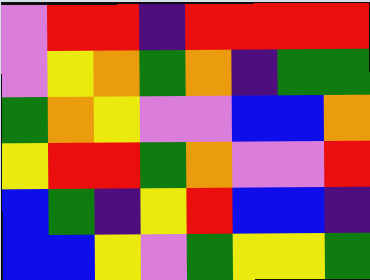[["violet", "red", "red", "indigo", "red", "red", "red", "red"], ["violet", "yellow", "orange", "green", "orange", "indigo", "green", "green"], ["green", "orange", "yellow", "violet", "violet", "blue", "blue", "orange"], ["yellow", "red", "red", "green", "orange", "violet", "violet", "red"], ["blue", "green", "indigo", "yellow", "red", "blue", "blue", "indigo"], ["blue", "blue", "yellow", "violet", "green", "yellow", "yellow", "green"]]